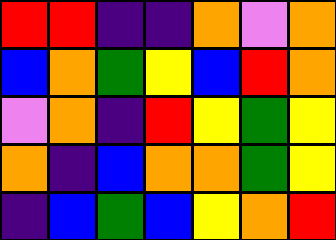[["red", "red", "indigo", "indigo", "orange", "violet", "orange"], ["blue", "orange", "green", "yellow", "blue", "red", "orange"], ["violet", "orange", "indigo", "red", "yellow", "green", "yellow"], ["orange", "indigo", "blue", "orange", "orange", "green", "yellow"], ["indigo", "blue", "green", "blue", "yellow", "orange", "red"]]